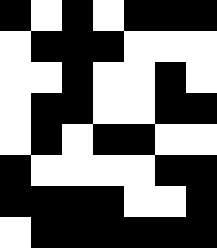[["black", "white", "black", "white", "black", "black", "black"], ["white", "black", "black", "black", "white", "white", "white"], ["white", "white", "black", "white", "white", "black", "white"], ["white", "black", "black", "white", "white", "black", "black"], ["white", "black", "white", "black", "black", "white", "white"], ["black", "white", "white", "white", "white", "black", "black"], ["black", "black", "black", "black", "white", "white", "black"], ["white", "black", "black", "black", "black", "black", "black"]]